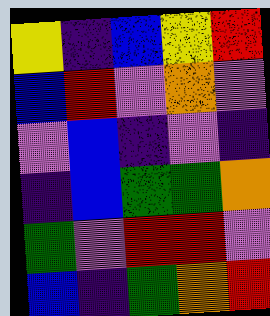[["yellow", "indigo", "blue", "yellow", "red"], ["blue", "red", "violet", "orange", "violet"], ["violet", "blue", "indigo", "violet", "indigo"], ["indigo", "blue", "green", "green", "orange"], ["green", "violet", "red", "red", "violet"], ["blue", "indigo", "green", "orange", "red"]]